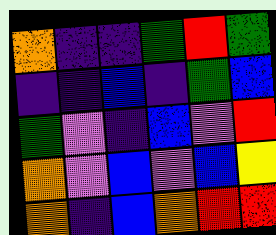[["orange", "indigo", "indigo", "green", "red", "green"], ["indigo", "indigo", "blue", "indigo", "green", "blue"], ["green", "violet", "indigo", "blue", "violet", "red"], ["orange", "violet", "blue", "violet", "blue", "yellow"], ["orange", "indigo", "blue", "orange", "red", "red"]]